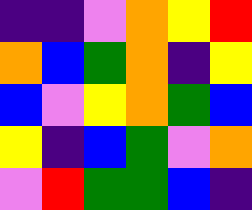[["indigo", "indigo", "violet", "orange", "yellow", "red"], ["orange", "blue", "green", "orange", "indigo", "yellow"], ["blue", "violet", "yellow", "orange", "green", "blue"], ["yellow", "indigo", "blue", "green", "violet", "orange"], ["violet", "red", "green", "green", "blue", "indigo"]]